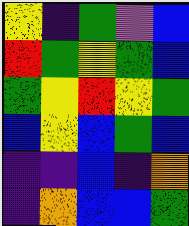[["yellow", "indigo", "green", "violet", "blue"], ["red", "green", "yellow", "green", "blue"], ["green", "yellow", "red", "yellow", "green"], ["blue", "yellow", "blue", "green", "blue"], ["indigo", "indigo", "blue", "indigo", "orange"], ["indigo", "orange", "blue", "blue", "green"]]